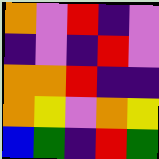[["orange", "violet", "red", "indigo", "violet"], ["indigo", "violet", "indigo", "red", "violet"], ["orange", "orange", "red", "indigo", "indigo"], ["orange", "yellow", "violet", "orange", "yellow"], ["blue", "green", "indigo", "red", "green"]]